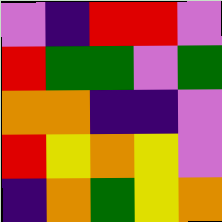[["violet", "indigo", "red", "red", "violet"], ["red", "green", "green", "violet", "green"], ["orange", "orange", "indigo", "indigo", "violet"], ["red", "yellow", "orange", "yellow", "violet"], ["indigo", "orange", "green", "yellow", "orange"]]